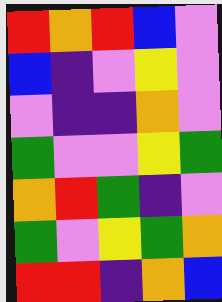[["red", "orange", "red", "blue", "violet"], ["blue", "indigo", "violet", "yellow", "violet"], ["violet", "indigo", "indigo", "orange", "violet"], ["green", "violet", "violet", "yellow", "green"], ["orange", "red", "green", "indigo", "violet"], ["green", "violet", "yellow", "green", "orange"], ["red", "red", "indigo", "orange", "blue"]]